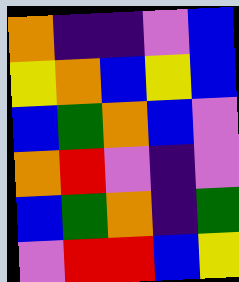[["orange", "indigo", "indigo", "violet", "blue"], ["yellow", "orange", "blue", "yellow", "blue"], ["blue", "green", "orange", "blue", "violet"], ["orange", "red", "violet", "indigo", "violet"], ["blue", "green", "orange", "indigo", "green"], ["violet", "red", "red", "blue", "yellow"]]